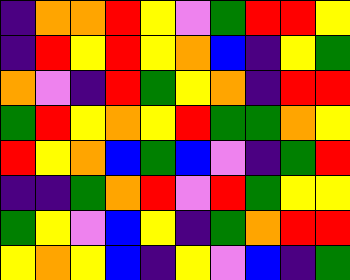[["indigo", "orange", "orange", "red", "yellow", "violet", "green", "red", "red", "yellow"], ["indigo", "red", "yellow", "red", "yellow", "orange", "blue", "indigo", "yellow", "green"], ["orange", "violet", "indigo", "red", "green", "yellow", "orange", "indigo", "red", "red"], ["green", "red", "yellow", "orange", "yellow", "red", "green", "green", "orange", "yellow"], ["red", "yellow", "orange", "blue", "green", "blue", "violet", "indigo", "green", "red"], ["indigo", "indigo", "green", "orange", "red", "violet", "red", "green", "yellow", "yellow"], ["green", "yellow", "violet", "blue", "yellow", "indigo", "green", "orange", "red", "red"], ["yellow", "orange", "yellow", "blue", "indigo", "yellow", "violet", "blue", "indigo", "green"]]